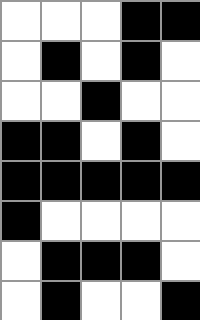[["white", "white", "white", "black", "black"], ["white", "black", "white", "black", "white"], ["white", "white", "black", "white", "white"], ["black", "black", "white", "black", "white"], ["black", "black", "black", "black", "black"], ["black", "white", "white", "white", "white"], ["white", "black", "black", "black", "white"], ["white", "black", "white", "white", "black"]]